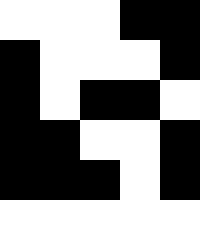[["white", "white", "white", "black", "black"], ["black", "white", "white", "white", "black"], ["black", "white", "black", "black", "white"], ["black", "black", "white", "white", "black"], ["black", "black", "black", "white", "black"], ["white", "white", "white", "white", "white"]]